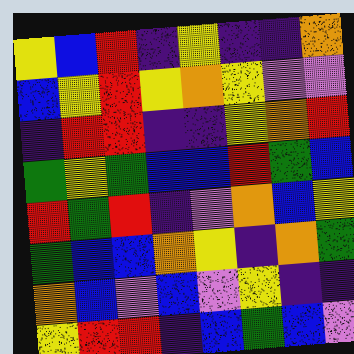[["yellow", "blue", "red", "indigo", "yellow", "indigo", "indigo", "orange"], ["blue", "yellow", "red", "yellow", "orange", "yellow", "violet", "violet"], ["indigo", "red", "red", "indigo", "indigo", "yellow", "orange", "red"], ["green", "yellow", "green", "blue", "blue", "red", "green", "blue"], ["red", "green", "red", "indigo", "violet", "orange", "blue", "yellow"], ["green", "blue", "blue", "orange", "yellow", "indigo", "orange", "green"], ["orange", "blue", "violet", "blue", "violet", "yellow", "indigo", "indigo"], ["yellow", "red", "red", "indigo", "blue", "green", "blue", "violet"]]